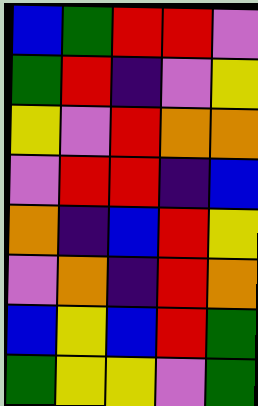[["blue", "green", "red", "red", "violet"], ["green", "red", "indigo", "violet", "yellow"], ["yellow", "violet", "red", "orange", "orange"], ["violet", "red", "red", "indigo", "blue"], ["orange", "indigo", "blue", "red", "yellow"], ["violet", "orange", "indigo", "red", "orange"], ["blue", "yellow", "blue", "red", "green"], ["green", "yellow", "yellow", "violet", "green"]]